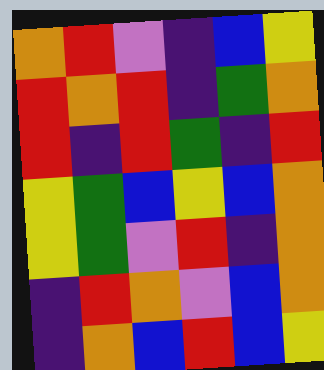[["orange", "red", "violet", "indigo", "blue", "yellow"], ["red", "orange", "red", "indigo", "green", "orange"], ["red", "indigo", "red", "green", "indigo", "red"], ["yellow", "green", "blue", "yellow", "blue", "orange"], ["yellow", "green", "violet", "red", "indigo", "orange"], ["indigo", "red", "orange", "violet", "blue", "orange"], ["indigo", "orange", "blue", "red", "blue", "yellow"]]